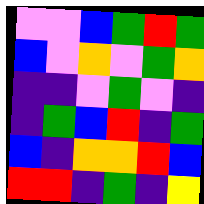[["violet", "violet", "blue", "green", "red", "green"], ["blue", "violet", "orange", "violet", "green", "orange"], ["indigo", "indigo", "violet", "green", "violet", "indigo"], ["indigo", "green", "blue", "red", "indigo", "green"], ["blue", "indigo", "orange", "orange", "red", "blue"], ["red", "red", "indigo", "green", "indigo", "yellow"]]